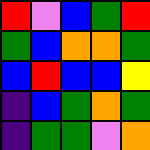[["red", "violet", "blue", "green", "red"], ["green", "blue", "orange", "orange", "green"], ["blue", "red", "blue", "blue", "yellow"], ["indigo", "blue", "green", "orange", "green"], ["indigo", "green", "green", "violet", "orange"]]